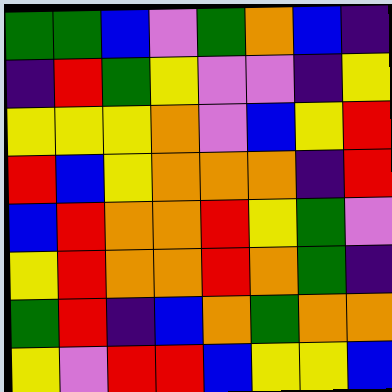[["green", "green", "blue", "violet", "green", "orange", "blue", "indigo"], ["indigo", "red", "green", "yellow", "violet", "violet", "indigo", "yellow"], ["yellow", "yellow", "yellow", "orange", "violet", "blue", "yellow", "red"], ["red", "blue", "yellow", "orange", "orange", "orange", "indigo", "red"], ["blue", "red", "orange", "orange", "red", "yellow", "green", "violet"], ["yellow", "red", "orange", "orange", "red", "orange", "green", "indigo"], ["green", "red", "indigo", "blue", "orange", "green", "orange", "orange"], ["yellow", "violet", "red", "red", "blue", "yellow", "yellow", "blue"]]